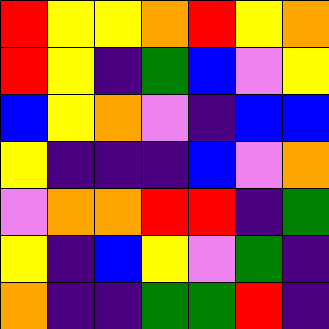[["red", "yellow", "yellow", "orange", "red", "yellow", "orange"], ["red", "yellow", "indigo", "green", "blue", "violet", "yellow"], ["blue", "yellow", "orange", "violet", "indigo", "blue", "blue"], ["yellow", "indigo", "indigo", "indigo", "blue", "violet", "orange"], ["violet", "orange", "orange", "red", "red", "indigo", "green"], ["yellow", "indigo", "blue", "yellow", "violet", "green", "indigo"], ["orange", "indigo", "indigo", "green", "green", "red", "indigo"]]